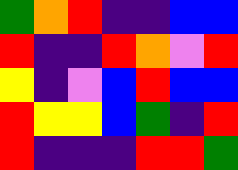[["green", "orange", "red", "indigo", "indigo", "blue", "blue"], ["red", "indigo", "indigo", "red", "orange", "violet", "red"], ["yellow", "indigo", "violet", "blue", "red", "blue", "blue"], ["red", "yellow", "yellow", "blue", "green", "indigo", "red"], ["red", "indigo", "indigo", "indigo", "red", "red", "green"]]